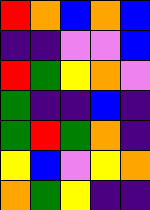[["red", "orange", "blue", "orange", "blue"], ["indigo", "indigo", "violet", "violet", "blue"], ["red", "green", "yellow", "orange", "violet"], ["green", "indigo", "indigo", "blue", "indigo"], ["green", "red", "green", "orange", "indigo"], ["yellow", "blue", "violet", "yellow", "orange"], ["orange", "green", "yellow", "indigo", "indigo"]]